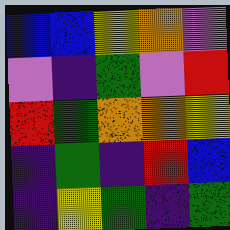[["blue", "blue", "yellow", "orange", "violet"], ["violet", "indigo", "green", "violet", "red"], ["red", "green", "orange", "orange", "yellow"], ["indigo", "green", "indigo", "red", "blue"], ["indigo", "yellow", "green", "indigo", "green"]]